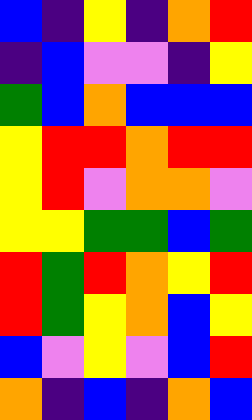[["blue", "indigo", "yellow", "indigo", "orange", "red"], ["indigo", "blue", "violet", "violet", "indigo", "yellow"], ["green", "blue", "orange", "blue", "blue", "blue"], ["yellow", "red", "red", "orange", "red", "red"], ["yellow", "red", "violet", "orange", "orange", "violet"], ["yellow", "yellow", "green", "green", "blue", "green"], ["red", "green", "red", "orange", "yellow", "red"], ["red", "green", "yellow", "orange", "blue", "yellow"], ["blue", "violet", "yellow", "violet", "blue", "red"], ["orange", "indigo", "blue", "indigo", "orange", "blue"]]